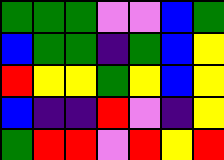[["green", "green", "green", "violet", "violet", "blue", "green"], ["blue", "green", "green", "indigo", "green", "blue", "yellow"], ["red", "yellow", "yellow", "green", "yellow", "blue", "yellow"], ["blue", "indigo", "indigo", "red", "violet", "indigo", "yellow"], ["green", "red", "red", "violet", "red", "yellow", "red"]]